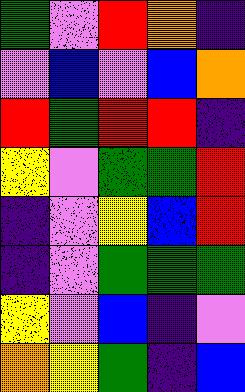[["green", "violet", "red", "orange", "indigo"], ["violet", "blue", "violet", "blue", "orange"], ["red", "green", "red", "red", "indigo"], ["yellow", "violet", "green", "green", "red"], ["indigo", "violet", "yellow", "blue", "red"], ["indigo", "violet", "green", "green", "green"], ["yellow", "violet", "blue", "indigo", "violet"], ["orange", "yellow", "green", "indigo", "blue"]]